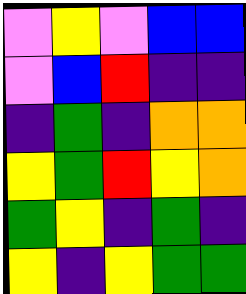[["violet", "yellow", "violet", "blue", "blue"], ["violet", "blue", "red", "indigo", "indigo"], ["indigo", "green", "indigo", "orange", "orange"], ["yellow", "green", "red", "yellow", "orange"], ["green", "yellow", "indigo", "green", "indigo"], ["yellow", "indigo", "yellow", "green", "green"]]